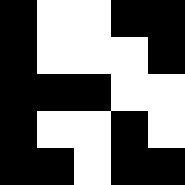[["black", "white", "white", "black", "black"], ["black", "white", "white", "white", "black"], ["black", "black", "black", "white", "white"], ["black", "white", "white", "black", "white"], ["black", "black", "white", "black", "black"]]